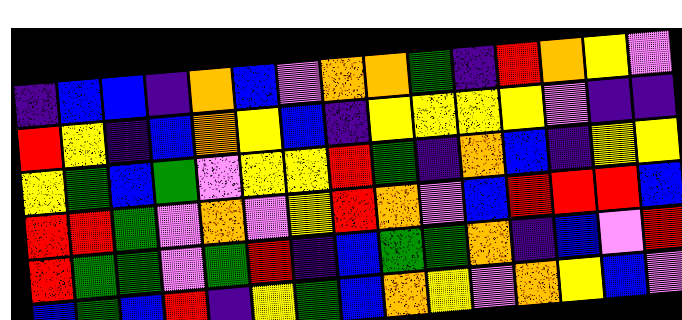[["indigo", "blue", "blue", "indigo", "orange", "blue", "violet", "orange", "orange", "green", "indigo", "red", "orange", "yellow", "violet"], ["red", "yellow", "indigo", "blue", "orange", "yellow", "blue", "indigo", "yellow", "yellow", "yellow", "yellow", "violet", "indigo", "indigo"], ["yellow", "green", "blue", "green", "violet", "yellow", "yellow", "red", "green", "indigo", "orange", "blue", "indigo", "yellow", "yellow"], ["red", "red", "green", "violet", "orange", "violet", "yellow", "red", "orange", "violet", "blue", "red", "red", "red", "blue"], ["red", "green", "green", "violet", "green", "red", "indigo", "blue", "green", "green", "orange", "indigo", "blue", "violet", "red"], ["blue", "green", "blue", "red", "indigo", "yellow", "green", "blue", "orange", "yellow", "violet", "orange", "yellow", "blue", "violet"]]